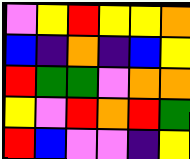[["violet", "yellow", "red", "yellow", "yellow", "orange"], ["blue", "indigo", "orange", "indigo", "blue", "yellow"], ["red", "green", "green", "violet", "orange", "orange"], ["yellow", "violet", "red", "orange", "red", "green"], ["red", "blue", "violet", "violet", "indigo", "yellow"]]